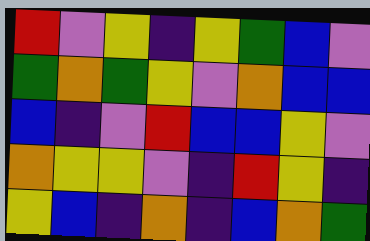[["red", "violet", "yellow", "indigo", "yellow", "green", "blue", "violet"], ["green", "orange", "green", "yellow", "violet", "orange", "blue", "blue"], ["blue", "indigo", "violet", "red", "blue", "blue", "yellow", "violet"], ["orange", "yellow", "yellow", "violet", "indigo", "red", "yellow", "indigo"], ["yellow", "blue", "indigo", "orange", "indigo", "blue", "orange", "green"]]